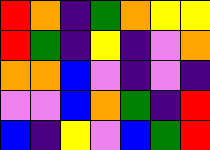[["red", "orange", "indigo", "green", "orange", "yellow", "yellow"], ["red", "green", "indigo", "yellow", "indigo", "violet", "orange"], ["orange", "orange", "blue", "violet", "indigo", "violet", "indigo"], ["violet", "violet", "blue", "orange", "green", "indigo", "red"], ["blue", "indigo", "yellow", "violet", "blue", "green", "red"]]